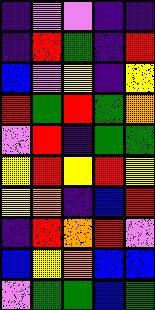[["indigo", "violet", "violet", "indigo", "indigo"], ["indigo", "red", "green", "indigo", "red"], ["blue", "violet", "yellow", "indigo", "yellow"], ["red", "green", "red", "green", "orange"], ["violet", "red", "indigo", "green", "green"], ["yellow", "red", "yellow", "red", "yellow"], ["yellow", "orange", "indigo", "blue", "red"], ["indigo", "red", "orange", "red", "violet"], ["blue", "yellow", "orange", "blue", "blue"], ["violet", "green", "green", "blue", "green"]]